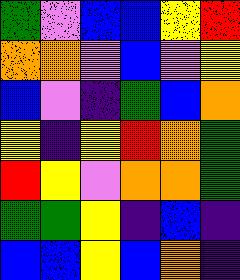[["green", "violet", "blue", "blue", "yellow", "red"], ["orange", "orange", "violet", "blue", "violet", "yellow"], ["blue", "violet", "indigo", "green", "blue", "orange"], ["yellow", "indigo", "yellow", "red", "orange", "green"], ["red", "yellow", "violet", "orange", "orange", "green"], ["green", "green", "yellow", "indigo", "blue", "indigo"], ["blue", "blue", "yellow", "blue", "orange", "indigo"]]